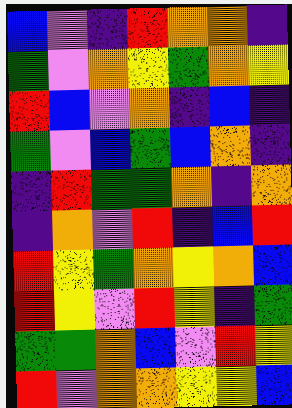[["blue", "violet", "indigo", "red", "orange", "orange", "indigo"], ["green", "violet", "orange", "yellow", "green", "orange", "yellow"], ["red", "blue", "violet", "orange", "indigo", "blue", "indigo"], ["green", "violet", "blue", "green", "blue", "orange", "indigo"], ["indigo", "red", "green", "green", "orange", "indigo", "orange"], ["indigo", "orange", "violet", "red", "indigo", "blue", "red"], ["red", "yellow", "green", "orange", "yellow", "orange", "blue"], ["red", "yellow", "violet", "red", "yellow", "indigo", "green"], ["green", "green", "orange", "blue", "violet", "red", "yellow"], ["red", "violet", "orange", "orange", "yellow", "yellow", "blue"]]